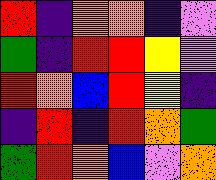[["red", "indigo", "orange", "orange", "indigo", "violet"], ["green", "indigo", "red", "red", "yellow", "violet"], ["red", "orange", "blue", "red", "yellow", "indigo"], ["indigo", "red", "indigo", "red", "orange", "green"], ["green", "red", "orange", "blue", "violet", "orange"]]